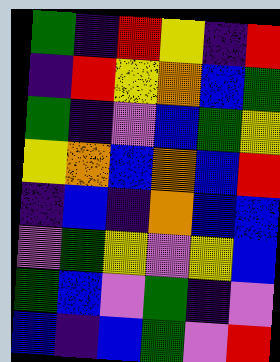[["green", "indigo", "red", "yellow", "indigo", "red"], ["indigo", "red", "yellow", "orange", "blue", "green"], ["green", "indigo", "violet", "blue", "green", "yellow"], ["yellow", "orange", "blue", "orange", "blue", "red"], ["indigo", "blue", "indigo", "orange", "blue", "blue"], ["violet", "green", "yellow", "violet", "yellow", "blue"], ["green", "blue", "violet", "green", "indigo", "violet"], ["blue", "indigo", "blue", "green", "violet", "red"]]